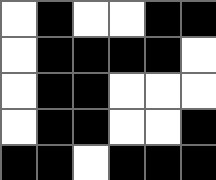[["white", "black", "white", "white", "black", "black"], ["white", "black", "black", "black", "black", "white"], ["white", "black", "black", "white", "white", "white"], ["white", "black", "black", "white", "white", "black"], ["black", "black", "white", "black", "black", "black"]]